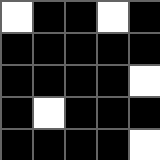[["white", "black", "black", "white", "black"], ["black", "black", "black", "black", "black"], ["black", "black", "black", "black", "white"], ["black", "white", "black", "black", "black"], ["black", "black", "black", "black", "white"]]